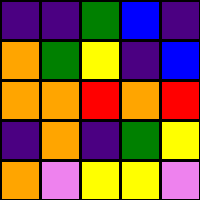[["indigo", "indigo", "green", "blue", "indigo"], ["orange", "green", "yellow", "indigo", "blue"], ["orange", "orange", "red", "orange", "red"], ["indigo", "orange", "indigo", "green", "yellow"], ["orange", "violet", "yellow", "yellow", "violet"]]